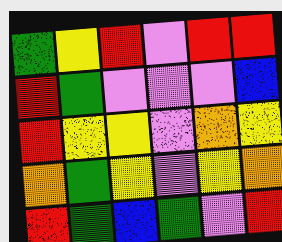[["green", "yellow", "red", "violet", "red", "red"], ["red", "green", "violet", "violet", "violet", "blue"], ["red", "yellow", "yellow", "violet", "orange", "yellow"], ["orange", "green", "yellow", "violet", "yellow", "orange"], ["red", "green", "blue", "green", "violet", "red"]]